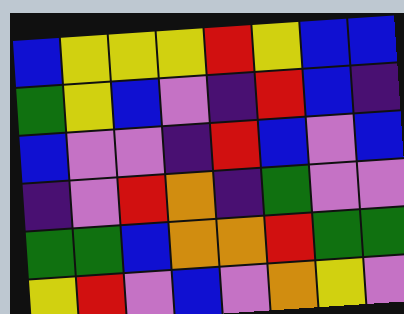[["blue", "yellow", "yellow", "yellow", "red", "yellow", "blue", "blue"], ["green", "yellow", "blue", "violet", "indigo", "red", "blue", "indigo"], ["blue", "violet", "violet", "indigo", "red", "blue", "violet", "blue"], ["indigo", "violet", "red", "orange", "indigo", "green", "violet", "violet"], ["green", "green", "blue", "orange", "orange", "red", "green", "green"], ["yellow", "red", "violet", "blue", "violet", "orange", "yellow", "violet"]]